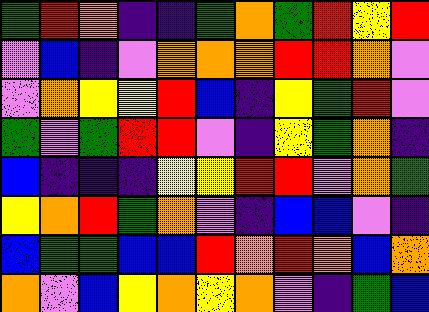[["green", "red", "orange", "indigo", "indigo", "green", "orange", "green", "red", "yellow", "red"], ["violet", "blue", "indigo", "violet", "orange", "orange", "orange", "red", "red", "orange", "violet"], ["violet", "orange", "yellow", "yellow", "red", "blue", "indigo", "yellow", "green", "red", "violet"], ["green", "violet", "green", "red", "red", "violet", "indigo", "yellow", "green", "orange", "indigo"], ["blue", "indigo", "indigo", "indigo", "yellow", "yellow", "red", "red", "violet", "orange", "green"], ["yellow", "orange", "red", "green", "orange", "violet", "indigo", "blue", "blue", "violet", "indigo"], ["blue", "green", "green", "blue", "blue", "red", "orange", "red", "orange", "blue", "orange"], ["orange", "violet", "blue", "yellow", "orange", "yellow", "orange", "violet", "indigo", "green", "blue"]]